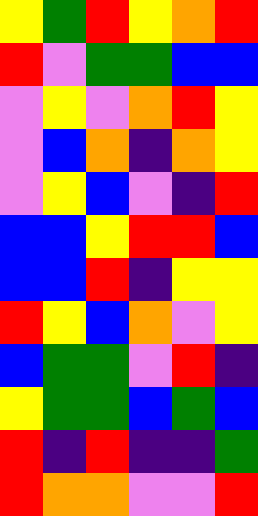[["yellow", "green", "red", "yellow", "orange", "red"], ["red", "violet", "green", "green", "blue", "blue"], ["violet", "yellow", "violet", "orange", "red", "yellow"], ["violet", "blue", "orange", "indigo", "orange", "yellow"], ["violet", "yellow", "blue", "violet", "indigo", "red"], ["blue", "blue", "yellow", "red", "red", "blue"], ["blue", "blue", "red", "indigo", "yellow", "yellow"], ["red", "yellow", "blue", "orange", "violet", "yellow"], ["blue", "green", "green", "violet", "red", "indigo"], ["yellow", "green", "green", "blue", "green", "blue"], ["red", "indigo", "red", "indigo", "indigo", "green"], ["red", "orange", "orange", "violet", "violet", "red"]]